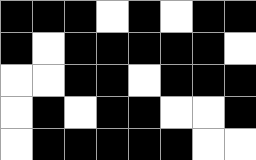[["black", "black", "black", "white", "black", "white", "black", "black"], ["black", "white", "black", "black", "black", "black", "black", "white"], ["white", "white", "black", "black", "white", "black", "black", "black"], ["white", "black", "white", "black", "black", "white", "white", "black"], ["white", "black", "black", "black", "black", "black", "white", "white"]]